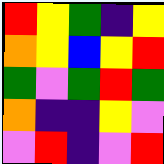[["red", "yellow", "green", "indigo", "yellow"], ["orange", "yellow", "blue", "yellow", "red"], ["green", "violet", "green", "red", "green"], ["orange", "indigo", "indigo", "yellow", "violet"], ["violet", "red", "indigo", "violet", "red"]]